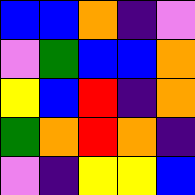[["blue", "blue", "orange", "indigo", "violet"], ["violet", "green", "blue", "blue", "orange"], ["yellow", "blue", "red", "indigo", "orange"], ["green", "orange", "red", "orange", "indigo"], ["violet", "indigo", "yellow", "yellow", "blue"]]